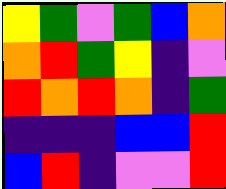[["yellow", "green", "violet", "green", "blue", "orange"], ["orange", "red", "green", "yellow", "indigo", "violet"], ["red", "orange", "red", "orange", "indigo", "green"], ["indigo", "indigo", "indigo", "blue", "blue", "red"], ["blue", "red", "indigo", "violet", "violet", "red"]]